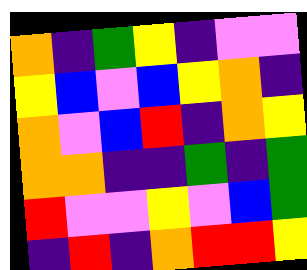[["orange", "indigo", "green", "yellow", "indigo", "violet", "violet"], ["yellow", "blue", "violet", "blue", "yellow", "orange", "indigo"], ["orange", "violet", "blue", "red", "indigo", "orange", "yellow"], ["orange", "orange", "indigo", "indigo", "green", "indigo", "green"], ["red", "violet", "violet", "yellow", "violet", "blue", "green"], ["indigo", "red", "indigo", "orange", "red", "red", "yellow"]]